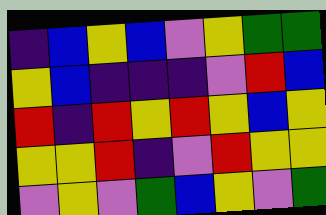[["indigo", "blue", "yellow", "blue", "violet", "yellow", "green", "green"], ["yellow", "blue", "indigo", "indigo", "indigo", "violet", "red", "blue"], ["red", "indigo", "red", "yellow", "red", "yellow", "blue", "yellow"], ["yellow", "yellow", "red", "indigo", "violet", "red", "yellow", "yellow"], ["violet", "yellow", "violet", "green", "blue", "yellow", "violet", "green"]]